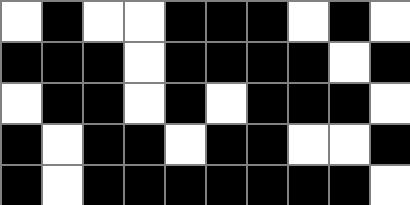[["white", "black", "white", "white", "black", "black", "black", "white", "black", "white"], ["black", "black", "black", "white", "black", "black", "black", "black", "white", "black"], ["white", "black", "black", "white", "black", "white", "black", "black", "black", "white"], ["black", "white", "black", "black", "white", "black", "black", "white", "white", "black"], ["black", "white", "black", "black", "black", "black", "black", "black", "black", "white"]]